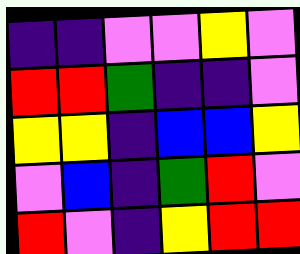[["indigo", "indigo", "violet", "violet", "yellow", "violet"], ["red", "red", "green", "indigo", "indigo", "violet"], ["yellow", "yellow", "indigo", "blue", "blue", "yellow"], ["violet", "blue", "indigo", "green", "red", "violet"], ["red", "violet", "indigo", "yellow", "red", "red"]]